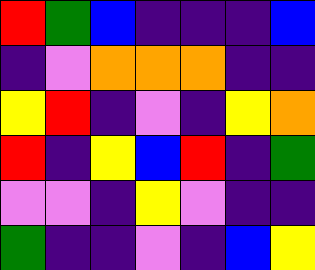[["red", "green", "blue", "indigo", "indigo", "indigo", "blue"], ["indigo", "violet", "orange", "orange", "orange", "indigo", "indigo"], ["yellow", "red", "indigo", "violet", "indigo", "yellow", "orange"], ["red", "indigo", "yellow", "blue", "red", "indigo", "green"], ["violet", "violet", "indigo", "yellow", "violet", "indigo", "indigo"], ["green", "indigo", "indigo", "violet", "indigo", "blue", "yellow"]]